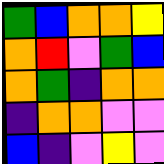[["green", "blue", "orange", "orange", "yellow"], ["orange", "red", "violet", "green", "blue"], ["orange", "green", "indigo", "orange", "orange"], ["indigo", "orange", "orange", "violet", "violet"], ["blue", "indigo", "violet", "yellow", "violet"]]